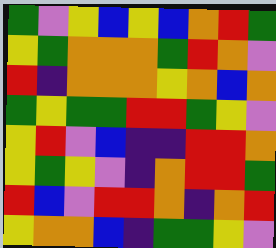[["green", "violet", "yellow", "blue", "yellow", "blue", "orange", "red", "green"], ["yellow", "green", "orange", "orange", "orange", "green", "red", "orange", "violet"], ["red", "indigo", "orange", "orange", "orange", "yellow", "orange", "blue", "orange"], ["green", "yellow", "green", "green", "red", "red", "green", "yellow", "violet"], ["yellow", "red", "violet", "blue", "indigo", "indigo", "red", "red", "orange"], ["yellow", "green", "yellow", "violet", "indigo", "orange", "red", "red", "green"], ["red", "blue", "violet", "red", "red", "orange", "indigo", "orange", "red"], ["yellow", "orange", "orange", "blue", "indigo", "green", "green", "yellow", "violet"]]